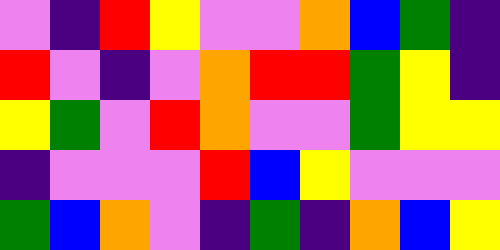[["violet", "indigo", "red", "yellow", "violet", "violet", "orange", "blue", "green", "indigo"], ["red", "violet", "indigo", "violet", "orange", "red", "red", "green", "yellow", "indigo"], ["yellow", "green", "violet", "red", "orange", "violet", "violet", "green", "yellow", "yellow"], ["indigo", "violet", "violet", "violet", "red", "blue", "yellow", "violet", "violet", "violet"], ["green", "blue", "orange", "violet", "indigo", "green", "indigo", "orange", "blue", "yellow"]]